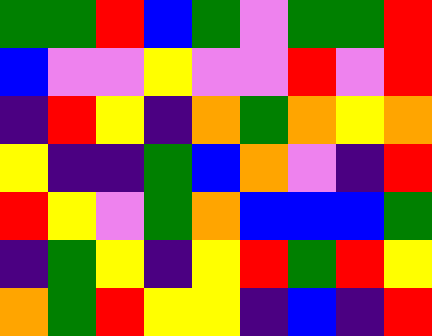[["green", "green", "red", "blue", "green", "violet", "green", "green", "red"], ["blue", "violet", "violet", "yellow", "violet", "violet", "red", "violet", "red"], ["indigo", "red", "yellow", "indigo", "orange", "green", "orange", "yellow", "orange"], ["yellow", "indigo", "indigo", "green", "blue", "orange", "violet", "indigo", "red"], ["red", "yellow", "violet", "green", "orange", "blue", "blue", "blue", "green"], ["indigo", "green", "yellow", "indigo", "yellow", "red", "green", "red", "yellow"], ["orange", "green", "red", "yellow", "yellow", "indigo", "blue", "indigo", "red"]]